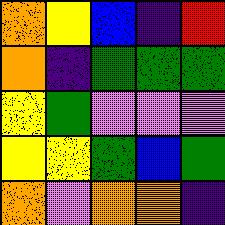[["orange", "yellow", "blue", "indigo", "red"], ["orange", "indigo", "green", "green", "green"], ["yellow", "green", "violet", "violet", "violet"], ["yellow", "yellow", "green", "blue", "green"], ["orange", "violet", "orange", "orange", "indigo"]]